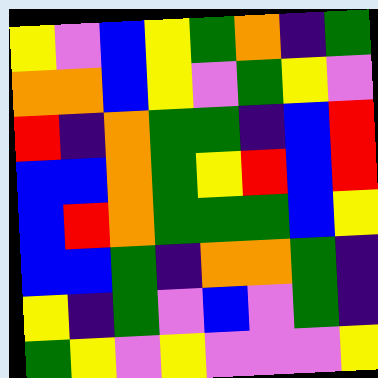[["yellow", "violet", "blue", "yellow", "green", "orange", "indigo", "green"], ["orange", "orange", "blue", "yellow", "violet", "green", "yellow", "violet"], ["red", "indigo", "orange", "green", "green", "indigo", "blue", "red"], ["blue", "blue", "orange", "green", "yellow", "red", "blue", "red"], ["blue", "red", "orange", "green", "green", "green", "blue", "yellow"], ["blue", "blue", "green", "indigo", "orange", "orange", "green", "indigo"], ["yellow", "indigo", "green", "violet", "blue", "violet", "green", "indigo"], ["green", "yellow", "violet", "yellow", "violet", "violet", "violet", "yellow"]]